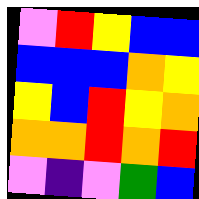[["violet", "red", "yellow", "blue", "blue"], ["blue", "blue", "blue", "orange", "yellow"], ["yellow", "blue", "red", "yellow", "orange"], ["orange", "orange", "red", "orange", "red"], ["violet", "indigo", "violet", "green", "blue"]]